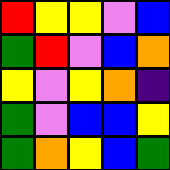[["red", "yellow", "yellow", "violet", "blue"], ["green", "red", "violet", "blue", "orange"], ["yellow", "violet", "yellow", "orange", "indigo"], ["green", "violet", "blue", "blue", "yellow"], ["green", "orange", "yellow", "blue", "green"]]